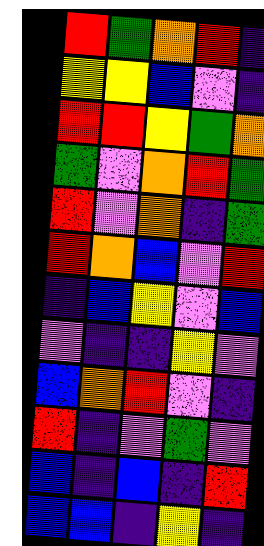[["red", "green", "orange", "red", "indigo"], ["yellow", "yellow", "blue", "violet", "indigo"], ["red", "red", "yellow", "green", "orange"], ["green", "violet", "orange", "red", "green"], ["red", "violet", "orange", "indigo", "green"], ["red", "orange", "blue", "violet", "red"], ["indigo", "blue", "yellow", "violet", "blue"], ["violet", "indigo", "indigo", "yellow", "violet"], ["blue", "orange", "red", "violet", "indigo"], ["red", "indigo", "violet", "green", "violet"], ["blue", "indigo", "blue", "indigo", "red"], ["blue", "blue", "indigo", "yellow", "indigo"]]